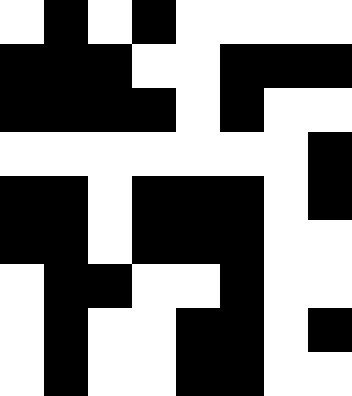[["white", "black", "white", "black", "white", "white", "white", "white"], ["black", "black", "black", "white", "white", "black", "black", "black"], ["black", "black", "black", "black", "white", "black", "white", "white"], ["white", "white", "white", "white", "white", "white", "white", "black"], ["black", "black", "white", "black", "black", "black", "white", "black"], ["black", "black", "white", "black", "black", "black", "white", "white"], ["white", "black", "black", "white", "white", "black", "white", "white"], ["white", "black", "white", "white", "black", "black", "white", "black"], ["white", "black", "white", "white", "black", "black", "white", "white"]]